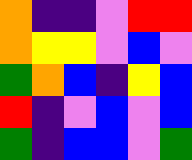[["orange", "indigo", "indigo", "violet", "red", "red"], ["orange", "yellow", "yellow", "violet", "blue", "violet"], ["green", "orange", "blue", "indigo", "yellow", "blue"], ["red", "indigo", "violet", "blue", "violet", "blue"], ["green", "indigo", "blue", "blue", "violet", "green"]]